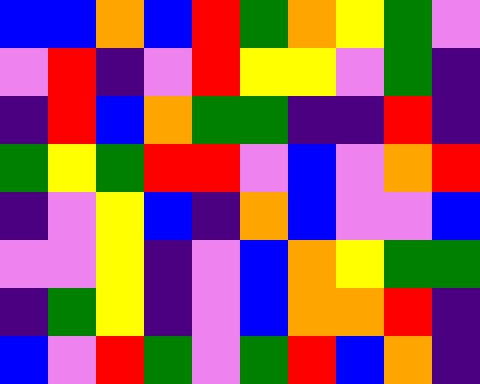[["blue", "blue", "orange", "blue", "red", "green", "orange", "yellow", "green", "violet"], ["violet", "red", "indigo", "violet", "red", "yellow", "yellow", "violet", "green", "indigo"], ["indigo", "red", "blue", "orange", "green", "green", "indigo", "indigo", "red", "indigo"], ["green", "yellow", "green", "red", "red", "violet", "blue", "violet", "orange", "red"], ["indigo", "violet", "yellow", "blue", "indigo", "orange", "blue", "violet", "violet", "blue"], ["violet", "violet", "yellow", "indigo", "violet", "blue", "orange", "yellow", "green", "green"], ["indigo", "green", "yellow", "indigo", "violet", "blue", "orange", "orange", "red", "indigo"], ["blue", "violet", "red", "green", "violet", "green", "red", "blue", "orange", "indigo"]]